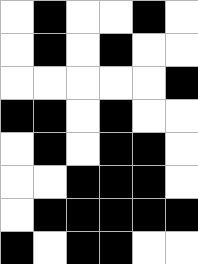[["white", "black", "white", "white", "black", "white"], ["white", "black", "white", "black", "white", "white"], ["white", "white", "white", "white", "white", "black"], ["black", "black", "white", "black", "white", "white"], ["white", "black", "white", "black", "black", "white"], ["white", "white", "black", "black", "black", "white"], ["white", "black", "black", "black", "black", "black"], ["black", "white", "black", "black", "white", "white"]]